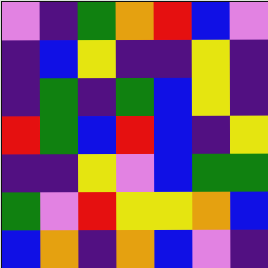[["violet", "indigo", "green", "orange", "red", "blue", "violet"], ["indigo", "blue", "yellow", "indigo", "indigo", "yellow", "indigo"], ["indigo", "green", "indigo", "green", "blue", "yellow", "indigo"], ["red", "green", "blue", "red", "blue", "indigo", "yellow"], ["indigo", "indigo", "yellow", "violet", "blue", "green", "green"], ["green", "violet", "red", "yellow", "yellow", "orange", "blue"], ["blue", "orange", "indigo", "orange", "blue", "violet", "indigo"]]